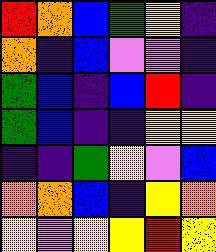[["red", "orange", "blue", "green", "yellow", "indigo"], ["orange", "indigo", "blue", "violet", "violet", "indigo"], ["green", "blue", "indigo", "blue", "red", "indigo"], ["green", "blue", "indigo", "indigo", "yellow", "yellow"], ["indigo", "indigo", "green", "yellow", "violet", "blue"], ["orange", "orange", "blue", "indigo", "yellow", "orange"], ["yellow", "violet", "yellow", "yellow", "red", "yellow"]]